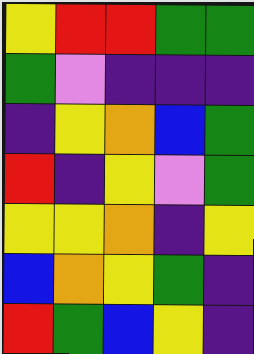[["yellow", "red", "red", "green", "green"], ["green", "violet", "indigo", "indigo", "indigo"], ["indigo", "yellow", "orange", "blue", "green"], ["red", "indigo", "yellow", "violet", "green"], ["yellow", "yellow", "orange", "indigo", "yellow"], ["blue", "orange", "yellow", "green", "indigo"], ["red", "green", "blue", "yellow", "indigo"]]